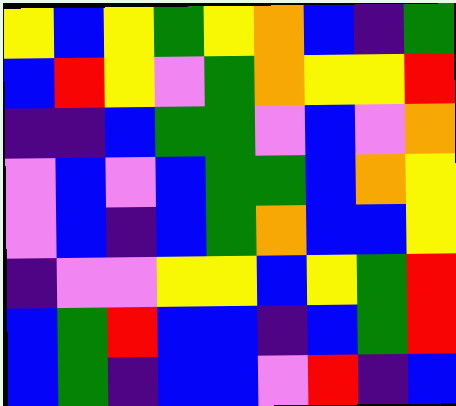[["yellow", "blue", "yellow", "green", "yellow", "orange", "blue", "indigo", "green"], ["blue", "red", "yellow", "violet", "green", "orange", "yellow", "yellow", "red"], ["indigo", "indigo", "blue", "green", "green", "violet", "blue", "violet", "orange"], ["violet", "blue", "violet", "blue", "green", "green", "blue", "orange", "yellow"], ["violet", "blue", "indigo", "blue", "green", "orange", "blue", "blue", "yellow"], ["indigo", "violet", "violet", "yellow", "yellow", "blue", "yellow", "green", "red"], ["blue", "green", "red", "blue", "blue", "indigo", "blue", "green", "red"], ["blue", "green", "indigo", "blue", "blue", "violet", "red", "indigo", "blue"]]